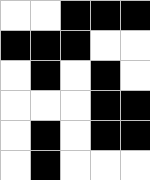[["white", "white", "black", "black", "black"], ["black", "black", "black", "white", "white"], ["white", "black", "white", "black", "white"], ["white", "white", "white", "black", "black"], ["white", "black", "white", "black", "black"], ["white", "black", "white", "white", "white"]]